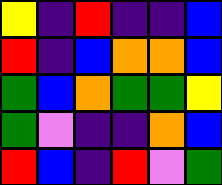[["yellow", "indigo", "red", "indigo", "indigo", "blue"], ["red", "indigo", "blue", "orange", "orange", "blue"], ["green", "blue", "orange", "green", "green", "yellow"], ["green", "violet", "indigo", "indigo", "orange", "blue"], ["red", "blue", "indigo", "red", "violet", "green"]]